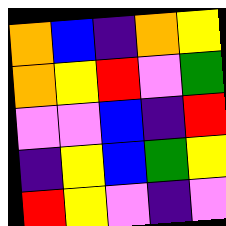[["orange", "blue", "indigo", "orange", "yellow"], ["orange", "yellow", "red", "violet", "green"], ["violet", "violet", "blue", "indigo", "red"], ["indigo", "yellow", "blue", "green", "yellow"], ["red", "yellow", "violet", "indigo", "violet"]]